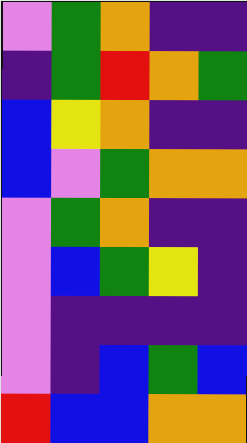[["violet", "green", "orange", "indigo", "indigo"], ["indigo", "green", "red", "orange", "green"], ["blue", "yellow", "orange", "indigo", "indigo"], ["blue", "violet", "green", "orange", "orange"], ["violet", "green", "orange", "indigo", "indigo"], ["violet", "blue", "green", "yellow", "indigo"], ["violet", "indigo", "indigo", "indigo", "indigo"], ["violet", "indigo", "blue", "green", "blue"], ["red", "blue", "blue", "orange", "orange"]]